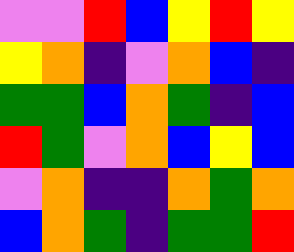[["violet", "violet", "red", "blue", "yellow", "red", "yellow"], ["yellow", "orange", "indigo", "violet", "orange", "blue", "indigo"], ["green", "green", "blue", "orange", "green", "indigo", "blue"], ["red", "green", "violet", "orange", "blue", "yellow", "blue"], ["violet", "orange", "indigo", "indigo", "orange", "green", "orange"], ["blue", "orange", "green", "indigo", "green", "green", "red"]]